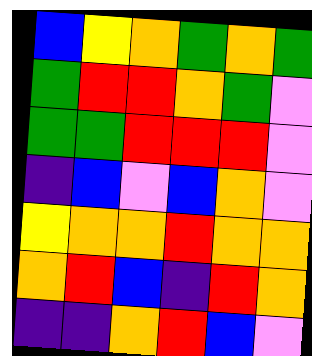[["blue", "yellow", "orange", "green", "orange", "green"], ["green", "red", "red", "orange", "green", "violet"], ["green", "green", "red", "red", "red", "violet"], ["indigo", "blue", "violet", "blue", "orange", "violet"], ["yellow", "orange", "orange", "red", "orange", "orange"], ["orange", "red", "blue", "indigo", "red", "orange"], ["indigo", "indigo", "orange", "red", "blue", "violet"]]